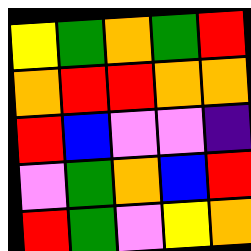[["yellow", "green", "orange", "green", "red"], ["orange", "red", "red", "orange", "orange"], ["red", "blue", "violet", "violet", "indigo"], ["violet", "green", "orange", "blue", "red"], ["red", "green", "violet", "yellow", "orange"]]